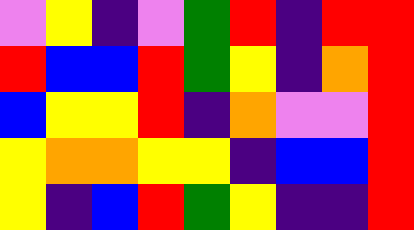[["violet", "yellow", "indigo", "violet", "green", "red", "indigo", "red", "red"], ["red", "blue", "blue", "red", "green", "yellow", "indigo", "orange", "red"], ["blue", "yellow", "yellow", "red", "indigo", "orange", "violet", "violet", "red"], ["yellow", "orange", "orange", "yellow", "yellow", "indigo", "blue", "blue", "red"], ["yellow", "indigo", "blue", "red", "green", "yellow", "indigo", "indigo", "red"]]